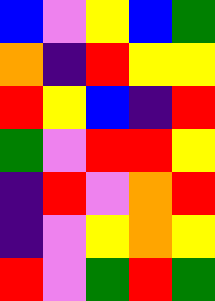[["blue", "violet", "yellow", "blue", "green"], ["orange", "indigo", "red", "yellow", "yellow"], ["red", "yellow", "blue", "indigo", "red"], ["green", "violet", "red", "red", "yellow"], ["indigo", "red", "violet", "orange", "red"], ["indigo", "violet", "yellow", "orange", "yellow"], ["red", "violet", "green", "red", "green"]]